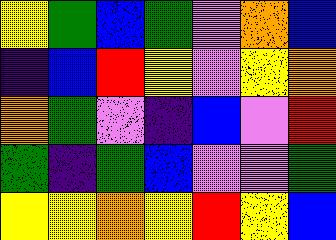[["yellow", "green", "blue", "green", "violet", "orange", "blue"], ["indigo", "blue", "red", "yellow", "violet", "yellow", "orange"], ["orange", "green", "violet", "indigo", "blue", "violet", "red"], ["green", "indigo", "green", "blue", "violet", "violet", "green"], ["yellow", "yellow", "orange", "yellow", "red", "yellow", "blue"]]